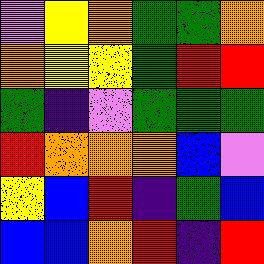[["violet", "yellow", "orange", "green", "green", "orange"], ["orange", "yellow", "yellow", "green", "red", "red"], ["green", "indigo", "violet", "green", "green", "green"], ["red", "orange", "orange", "orange", "blue", "violet"], ["yellow", "blue", "red", "indigo", "green", "blue"], ["blue", "blue", "orange", "red", "indigo", "red"]]